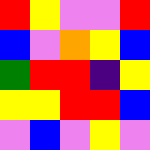[["red", "yellow", "violet", "violet", "red"], ["blue", "violet", "orange", "yellow", "blue"], ["green", "red", "red", "indigo", "yellow"], ["yellow", "yellow", "red", "red", "blue"], ["violet", "blue", "violet", "yellow", "violet"]]